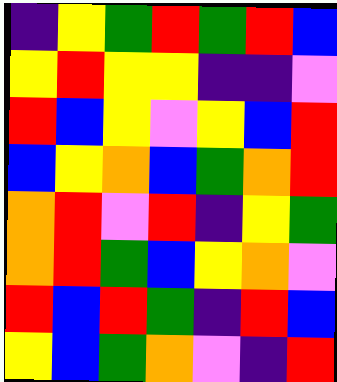[["indigo", "yellow", "green", "red", "green", "red", "blue"], ["yellow", "red", "yellow", "yellow", "indigo", "indigo", "violet"], ["red", "blue", "yellow", "violet", "yellow", "blue", "red"], ["blue", "yellow", "orange", "blue", "green", "orange", "red"], ["orange", "red", "violet", "red", "indigo", "yellow", "green"], ["orange", "red", "green", "blue", "yellow", "orange", "violet"], ["red", "blue", "red", "green", "indigo", "red", "blue"], ["yellow", "blue", "green", "orange", "violet", "indigo", "red"]]